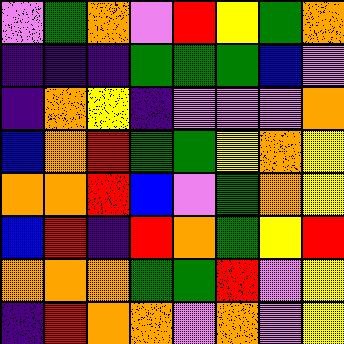[["violet", "green", "orange", "violet", "red", "yellow", "green", "orange"], ["indigo", "indigo", "indigo", "green", "green", "green", "blue", "violet"], ["indigo", "orange", "yellow", "indigo", "violet", "violet", "violet", "orange"], ["blue", "orange", "red", "green", "green", "yellow", "orange", "yellow"], ["orange", "orange", "red", "blue", "violet", "green", "orange", "yellow"], ["blue", "red", "indigo", "red", "orange", "green", "yellow", "red"], ["orange", "orange", "orange", "green", "green", "red", "violet", "yellow"], ["indigo", "red", "orange", "orange", "violet", "orange", "violet", "yellow"]]